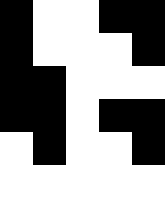[["black", "white", "white", "black", "black"], ["black", "white", "white", "white", "black"], ["black", "black", "white", "white", "white"], ["black", "black", "white", "black", "black"], ["white", "black", "white", "white", "black"], ["white", "white", "white", "white", "white"]]